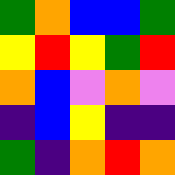[["green", "orange", "blue", "blue", "green"], ["yellow", "red", "yellow", "green", "red"], ["orange", "blue", "violet", "orange", "violet"], ["indigo", "blue", "yellow", "indigo", "indigo"], ["green", "indigo", "orange", "red", "orange"]]